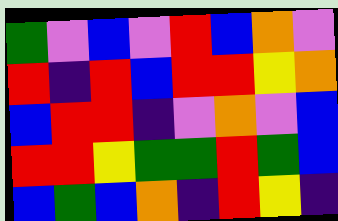[["green", "violet", "blue", "violet", "red", "blue", "orange", "violet"], ["red", "indigo", "red", "blue", "red", "red", "yellow", "orange"], ["blue", "red", "red", "indigo", "violet", "orange", "violet", "blue"], ["red", "red", "yellow", "green", "green", "red", "green", "blue"], ["blue", "green", "blue", "orange", "indigo", "red", "yellow", "indigo"]]